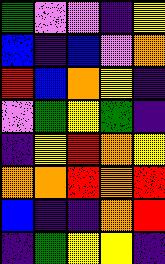[["green", "violet", "violet", "indigo", "yellow"], ["blue", "indigo", "blue", "violet", "orange"], ["red", "blue", "orange", "yellow", "indigo"], ["violet", "green", "yellow", "green", "indigo"], ["indigo", "yellow", "red", "orange", "yellow"], ["orange", "orange", "red", "orange", "red"], ["blue", "indigo", "indigo", "orange", "red"], ["indigo", "green", "yellow", "yellow", "indigo"]]